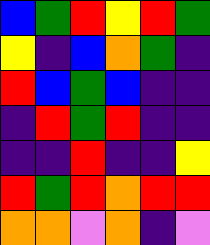[["blue", "green", "red", "yellow", "red", "green"], ["yellow", "indigo", "blue", "orange", "green", "indigo"], ["red", "blue", "green", "blue", "indigo", "indigo"], ["indigo", "red", "green", "red", "indigo", "indigo"], ["indigo", "indigo", "red", "indigo", "indigo", "yellow"], ["red", "green", "red", "orange", "red", "red"], ["orange", "orange", "violet", "orange", "indigo", "violet"]]